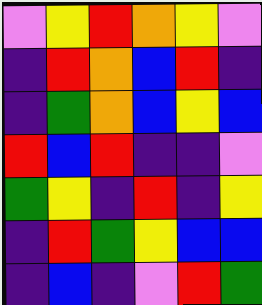[["violet", "yellow", "red", "orange", "yellow", "violet"], ["indigo", "red", "orange", "blue", "red", "indigo"], ["indigo", "green", "orange", "blue", "yellow", "blue"], ["red", "blue", "red", "indigo", "indigo", "violet"], ["green", "yellow", "indigo", "red", "indigo", "yellow"], ["indigo", "red", "green", "yellow", "blue", "blue"], ["indigo", "blue", "indigo", "violet", "red", "green"]]